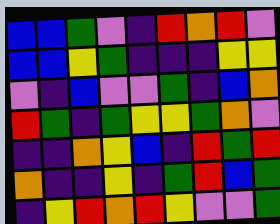[["blue", "blue", "green", "violet", "indigo", "red", "orange", "red", "violet"], ["blue", "blue", "yellow", "green", "indigo", "indigo", "indigo", "yellow", "yellow"], ["violet", "indigo", "blue", "violet", "violet", "green", "indigo", "blue", "orange"], ["red", "green", "indigo", "green", "yellow", "yellow", "green", "orange", "violet"], ["indigo", "indigo", "orange", "yellow", "blue", "indigo", "red", "green", "red"], ["orange", "indigo", "indigo", "yellow", "indigo", "green", "red", "blue", "green"], ["indigo", "yellow", "red", "orange", "red", "yellow", "violet", "violet", "green"]]